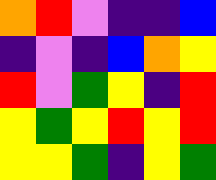[["orange", "red", "violet", "indigo", "indigo", "blue"], ["indigo", "violet", "indigo", "blue", "orange", "yellow"], ["red", "violet", "green", "yellow", "indigo", "red"], ["yellow", "green", "yellow", "red", "yellow", "red"], ["yellow", "yellow", "green", "indigo", "yellow", "green"]]